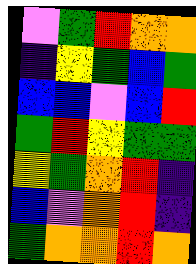[["violet", "green", "red", "orange", "orange"], ["indigo", "yellow", "green", "blue", "green"], ["blue", "blue", "violet", "blue", "red"], ["green", "red", "yellow", "green", "green"], ["yellow", "green", "orange", "red", "indigo"], ["blue", "violet", "orange", "red", "indigo"], ["green", "orange", "orange", "red", "orange"]]